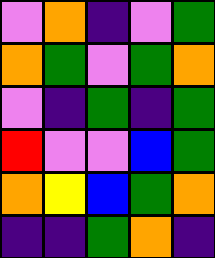[["violet", "orange", "indigo", "violet", "green"], ["orange", "green", "violet", "green", "orange"], ["violet", "indigo", "green", "indigo", "green"], ["red", "violet", "violet", "blue", "green"], ["orange", "yellow", "blue", "green", "orange"], ["indigo", "indigo", "green", "orange", "indigo"]]